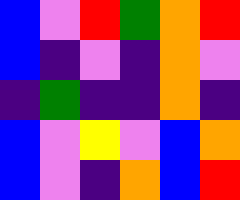[["blue", "violet", "red", "green", "orange", "red"], ["blue", "indigo", "violet", "indigo", "orange", "violet"], ["indigo", "green", "indigo", "indigo", "orange", "indigo"], ["blue", "violet", "yellow", "violet", "blue", "orange"], ["blue", "violet", "indigo", "orange", "blue", "red"]]